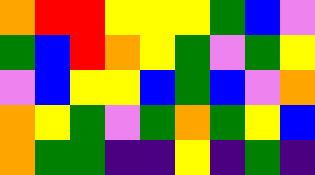[["orange", "red", "red", "yellow", "yellow", "yellow", "green", "blue", "violet"], ["green", "blue", "red", "orange", "yellow", "green", "violet", "green", "yellow"], ["violet", "blue", "yellow", "yellow", "blue", "green", "blue", "violet", "orange"], ["orange", "yellow", "green", "violet", "green", "orange", "green", "yellow", "blue"], ["orange", "green", "green", "indigo", "indigo", "yellow", "indigo", "green", "indigo"]]